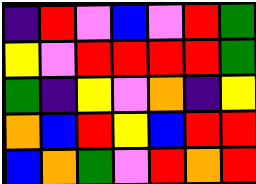[["indigo", "red", "violet", "blue", "violet", "red", "green"], ["yellow", "violet", "red", "red", "red", "red", "green"], ["green", "indigo", "yellow", "violet", "orange", "indigo", "yellow"], ["orange", "blue", "red", "yellow", "blue", "red", "red"], ["blue", "orange", "green", "violet", "red", "orange", "red"]]